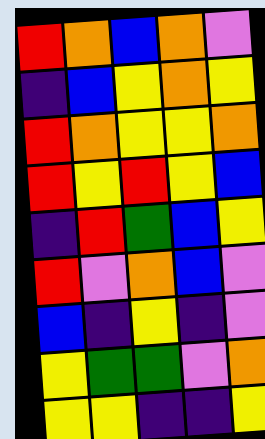[["red", "orange", "blue", "orange", "violet"], ["indigo", "blue", "yellow", "orange", "yellow"], ["red", "orange", "yellow", "yellow", "orange"], ["red", "yellow", "red", "yellow", "blue"], ["indigo", "red", "green", "blue", "yellow"], ["red", "violet", "orange", "blue", "violet"], ["blue", "indigo", "yellow", "indigo", "violet"], ["yellow", "green", "green", "violet", "orange"], ["yellow", "yellow", "indigo", "indigo", "yellow"]]